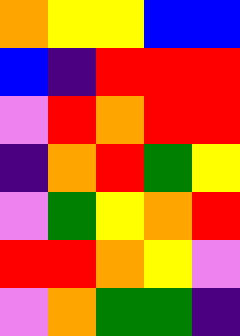[["orange", "yellow", "yellow", "blue", "blue"], ["blue", "indigo", "red", "red", "red"], ["violet", "red", "orange", "red", "red"], ["indigo", "orange", "red", "green", "yellow"], ["violet", "green", "yellow", "orange", "red"], ["red", "red", "orange", "yellow", "violet"], ["violet", "orange", "green", "green", "indigo"]]